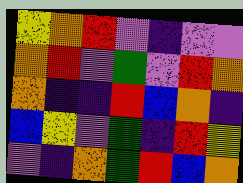[["yellow", "orange", "red", "violet", "indigo", "violet", "violet"], ["orange", "red", "violet", "green", "violet", "red", "orange"], ["orange", "indigo", "indigo", "red", "blue", "orange", "indigo"], ["blue", "yellow", "violet", "green", "indigo", "red", "yellow"], ["violet", "indigo", "orange", "green", "red", "blue", "orange"]]